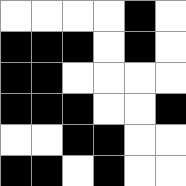[["white", "white", "white", "white", "black", "white"], ["black", "black", "black", "white", "black", "white"], ["black", "black", "white", "white", "white", "white"], ["black", "black", "black", "white", "white", "black"], ["white", "white", "black", "black", "white", "white"], ["black", "black", "white", "black", "white", "white"]]